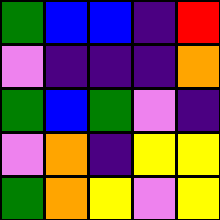[["green", "blue", "blue", "indigo", "red"], ["violet", "indigo", "indigo", "indigo", "orange"], ["green", "blue", "green", "violet", "indigo"], ["violet", "orange", "indigo", "yellow", "yellow"], ["green", "orange", "yellow", "violet", "yellow"]]